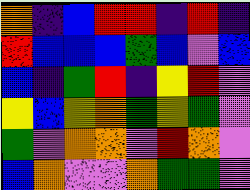[["orange", "indigo", "blue", "red", "red", "indigo", "red", "indigo"], ["red", "blue", "blue", "blue", "green", "blue", "violet", "blue"], ["blue", "indigo", "green", "red", "indigo", "yellow", "red", "violet"], ["yellow", "blue", "yellow", "orange", "green", "yellow", "green", "violet"], ["green", "violet", "orange", "orange", "violet", "red", "orange", "violet"], ["blue", "orange", "violet", "violet", "orange", "green", "green", "violet"]]